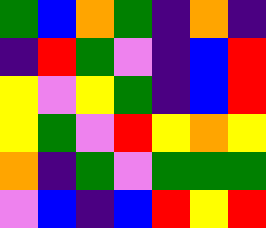[["green", "blue", "orange", "green", "indigo", "orange", "indigo"], ["indigo", "red", "green", "violet", "indigo", "blue", "red"], ["yellow", "violet", "yellow", "green", "indigo", "blue", "red"], ["yellow", "green", "violet", "red", "yellow", "orange", "yellow"], ["orange", "indigo", "green", "violet", "green", "green", "green"], ["violet", "blue", "indigo", "blue", "red", "yellow", "red"]]